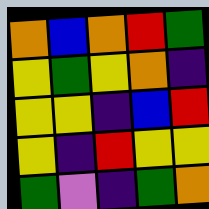[["orange", "blue", "orange", "red", "green"], ["yellow", "green", "yellow", "orange", "indigo"], ["yellow", "yellow", "indigo", "blue", "red"], ["yellow", "indigo", "red", "yellow", "yellow"], ["green", "violet", "indigo", "green", "orange"]]